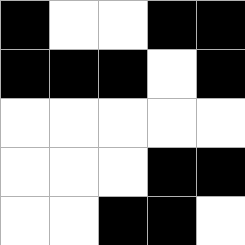[["black", "white", "white", "black", "black"], ["black", "black", "black", "white", "black"], ["white", "white", "white", "white", "white"], ["white", "white", "white", "black", "black"], ["white", "white", "black", "black", "white"]]